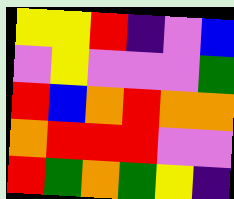[["yellow", "yellow", "red", "indigo", "violet", "blue"], ["violet", "yellow", "violet", "violet", "violet", "green"], ["red", "blue", "orange", "red", "orange", "orange"], ["orange", "red", "red", "red", "violet", "violet"], ["red", "green", "orange", "green", "yellow", "indigo"]]